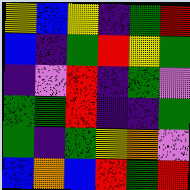[["yellow", "blue", "yellow", "indigo", "green", "red"], ["blue", "indigo", "green", "red", "yellow", "green"], ["indigo", "violet", "red", "indigo", "green", "violet"], ["green", "green", "red", "indigo", "indigo", "green"], ["green", "indigo", "green", "yellow", "orange", "violet"], ["blue", "orange", "blue", "red", "green", "red"]]